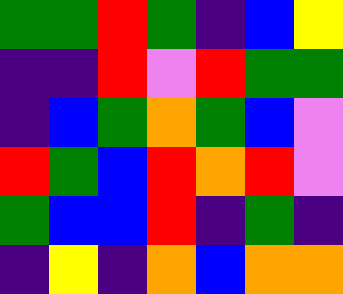[["green", "green", "red", "green", "indigo", "blue", "yellow"], ["indigo", "indigo", "red", "violet", "red", "green", "green"], ["indigo", "blue", "green", "orange", "green", "blue", "violet"], ["red", "green", "blue", "red", "orange", "red", "violet"], ["green", "blue", "blue", "red", "indigo", "green", "indigo"], ["indigo", "yellow", "indigo", "orange", "blue", "orange", "orange"]]